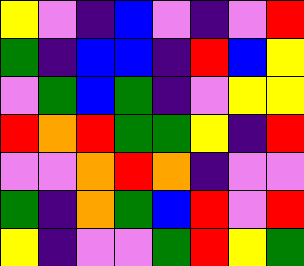[["yellow", "violet", "indigo", "blue", "violet", "indigo", "violet", "red"], ["green", "indigo", "blue", "blue", "indigo", "red", "blue", "yellow"], ["violet", "green", "blue", "green", "indigo", "violet", "yellow", "yellow"], ["red", "orange", "red", "green", "green", "yellow", "indigo", "red"], ["violet", "violet", "orange", "red", "orange", "indigo", "violet", "violet"], ["green", "indigo", "orange", "green", "blue", "red", "violet", "red"], ["yellow", "indigo", "violet", "violet", "green", "red", "yellow", "green"]]